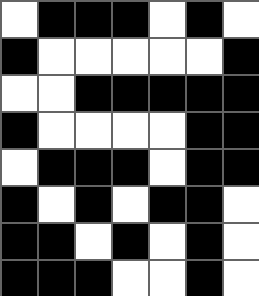[["white", "black", "black", "black", "white", "black", "white"], ["black", "white", "white", "white", "white", "white", "black"], ["white", "white", "black", "black", "black", "black", "black"], ["black", "white", "white", "white", "white", "black", "black"], ["white", "black", "black", "black", "white", "black", "black"], ["black", "white", "black", "white", "black", "black", "white"], ["black", "black", "white", "black", "white", "black", "white"], ["black", "black", "black", "white", "white", "black", "white"]]